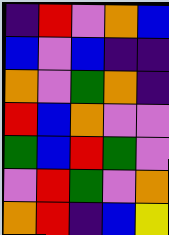[["indigo", "red", "violet", "orange", "blue"], ["blue", "violet", "blue", "indigo", "indigo"], ["orange", "violet", "green", "orange", "indigo"], ["red", "blue", "orange", "violet", "violet"], ["green", "blue", "red", "green", "violet"], ["violet", "red", "green", "violet", "orange"], ["orange", "red", "indigo", "blue", "yellow"]]